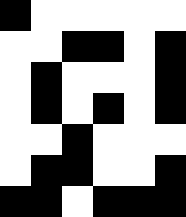[["black", "white", "white", "white", "white", "white"], ["white", "white", "black", "black", "white", "black"], ["white", "black", "white", "white", "white", "black"], ["white", "black", "white", "black", "white", "black"], ["white", "white", "black", "white", "white", "white"], ["white", "black", "black", "white", "white", "black"], ["black", "black", "white", "black", "black", "black"]]